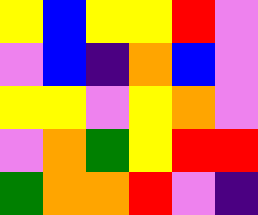[["yellow", "blue", "yellow", "yellow", "red", "violet"], ["violet", "blue", "indigo", "orange", "blue", "violet"], ["yellow", "yellow", "violet", "yellow", "orange", "violet"], ["violet", "orange", "green", "yellow", "red", "red"], ["green", "orange", "orange", "red", "violet", "indigo"]]